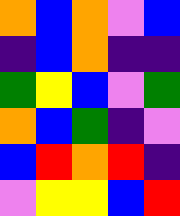[["orange", "blue", "orange", "violet", "blue"], ["indigo", "blue", "orange", "indigo", "indigo"], ["green", "yellow", "blue", "violet", "green"], ["orange", "blue", "green", "indigo", "violet"], ["blue", "red", "orange", "red", "indigo"], ["violet", "yellow", "yellow", "blue", "red"]]